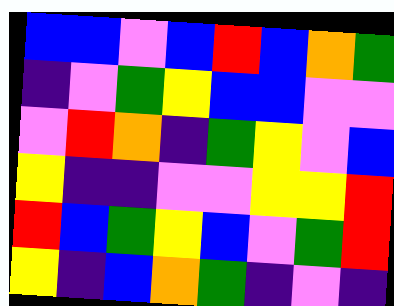[["blue", "blue", "violet", "blue", "red", "blue", "orange", "green"], ["indigo", "violet", "green", "yellow", "blue", "blue", "violet", "violet"], ["violet", "red", "orange", "indigo", "green", "yellow", "violet", "blue"], ["yellow", "indigo", "indigo", "violet", "violet", "yellow", "yellow", "red"], ["red", "blue", "green", "yellow", "blue", "violet", "green", "red"], ["yellow", "indigo", "blue", "orange", "green", "indigo", "violet", "indigo"]]